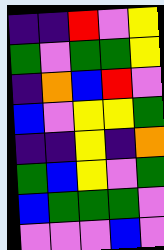[["indigo", "indigo", "red", "violet", "yellow"], ["green", "violet", "green", "green", "yellow"], ["indigo", "orange", "blue", "red", "violet"], ["blue", "violet", "yellow", "yellow", "green"], ["indigo", "indigo", "yellow", "indigo", "orange"], ["green", "blue", "yellow", "violet", "green"], ["blue", "green", "green", "green", "violet"], ["violet", "violet", "violet", "blue", "violet"]]